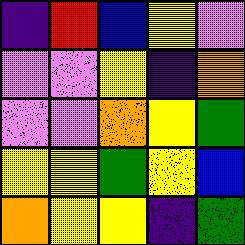[["indigo", "red", "blue", "yellow", "violet"], ["violet", "violet", "yellow", "indigo", "orange"], ["violet", "violet", "orange", "yellow", "green"], ["yellow", "yellow", "green", "yellow", "blue"], ["orange", "yellow", "yellow", "indigo", "green"]]